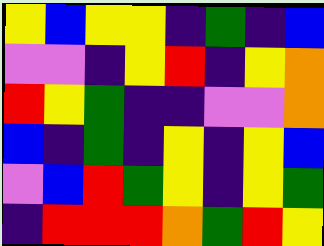[["yellow", "blue", "yellow", "yellow", "indigo", "green", "indigo", "blue"], ["violet", "violet", "indigo", "yellow", "red", "indigo", "yellow", "orange"], ["red", "yellow", "green", "indigo", "indigo", "violet", "violet", "orange"], ["blue", "indigo", "green", "indigo", "yellow", "indigo", "yellow", "blue"], ["violet", "blue", "red", "green", "yellow", "indigo", "yellow", "green"], ["indigo", "red", "red", "red", "orange", "green", "red", "yellow"]]